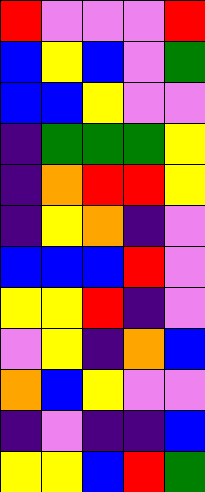[["red", "violet", "violet", "violet", "red"], ["blue", "yellow", "blue", "violet", "green"], ["blue", "blue", "yellow", "violet", "violet"], ["indigo", "green", "green", "green", "yellow"], ["indigo", "orange", "red", "red", "yellow"], ["indigo", "yellow", "orange", "indigo", "violet"], ["blue", "blue", "blue", "red", "violet"], ["yellow", "yellow", "red", "indigo", "violet"], ["violet", "yellow", "indigo", "orange", "blue"], ["orange", "blue", "yellow", "violet", "violet"], ["indigo", "violet", "indigo", "indigo", "blue"], ["yellow", "yellow", "blue", "red", "green"]]